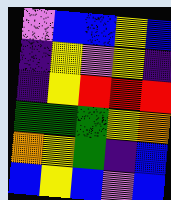[["violet", "blue", "blue", "yellow", "blue"], ["indigo", "yellow", "violet", "yellow", "indigo"], ["indigo", "yellow", "red", "red", "red"], ["green", "green", "green", "yellow", "orange"], ["orange", "yellow", "green", "indigo", "blue"], ["blue", "yellow", "blue", "violet", "blue"]]